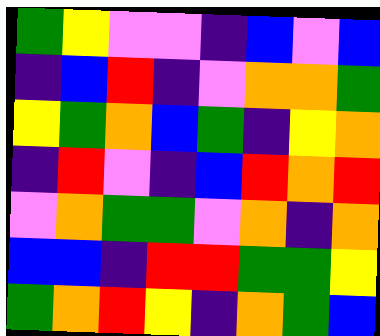[["green", "yellow", "violet", "violet", "indigo", "blue", "violet", "blue"], ["indigo", "blue", "red", "indigo", "violet", "orange", "orange", "green"], ["yellow", "green", "orange", "blue", "green", "indigo", "yellow", "orange"], ["indigo", "red", "violet", "indigo", "blue", "red", "orange", "red"], ["violet", "orange", "green", "green", "violet", "orange", "indigo", "orange"], ["blue", "blue", "indigo", "red", "red", "green", "green", "yellow"], ["green", "orange", "red", "yellow", "indigo", "orange", "green", "blue"]]